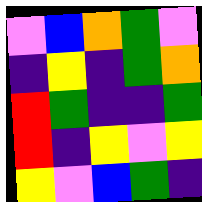[["violet", "blue", "orange", "green", "violet"], ["indigo", "yellow", "indigo", "green", "orange"], ["red", "green", "indigo", "indigo", "green"], ["red", "indigo", "yellow", "violet", "yellow"], ["yellow", "violet", "blue", "green", "indigo"]]